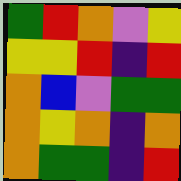[["green", "red", "orange", "violet", "yellow"], ["yellow", "yellow", "red", "indigo", "red"], ["orange", "blue", "violet", "green", "green"], ["orange", "yellow", "orange", "indigo", "orange"], ["orange", "green", "green", "indigo", "red"]]